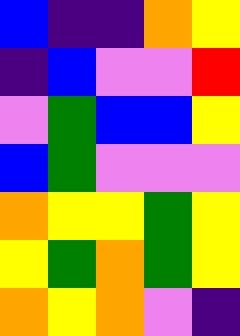[["blue", "indigo", "indigo", "orange", "yellow"], ["indigo", "blue", "violet", "violet", "red"], ["violet", "green", "blue", "blue", "yellow"], ["blue", "green", "violet", "violet", "violet"], ["orange", "yellow", "yellow", "green", "yellow"], ["yellow", "green", "orange", "green", "yellow"], ["orange", "yellow", "orange", "violet", "indigo"]]